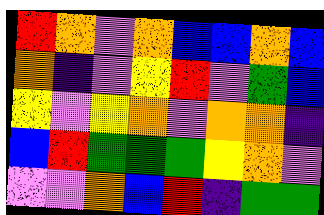[["red", "orange", "violet", "orange", "blue", "blue", "orange", "blue"], ["orange", "indigo", "violet", "yellow", "red", "violet", "green", "blue"], ["yellow", "violet", "yellow", "orange", "violet", "orange", "orange", "indigo"], ["blue", "red", "green", "green", "green", "yellow", "orange", "violet"], ["violet", "violet", "orange", "blue", "red", "indigo", "green", "green"]]